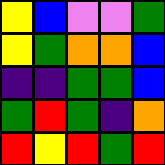[["yellow", "blue", "violet", "violet", "green"], ["yellow", "green", "orange", "orange", "blue"], ["indigo", "indigo", "green", "green", "blue"], ["green", "red", "green", "indigo", "orange"], ["red", "yellow", "red", "green", "red"]]